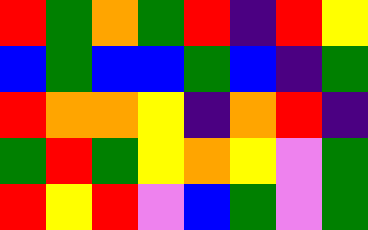[["red", "green", "orange", "green", "red", "indigo", "red", "yellow"], ["blue", "green", "blue", "blue", "green", "blue", "indigo", "green"], ["red", "orange", "orange", "yellow", "indigo", "orange", "red", "indigo"], ["green", "red", "green", "yellow", "orange", "yellow", "violet", "green"], ["red", "yellow", "red", "violet", "blue", "green", "violet", "green"]]